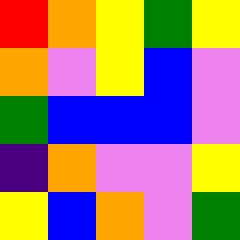[["red", "orange", "yellow", "green", "yellow"], ["orange", "violet", "yellow", "blue", "violet"], ["green", "blue", "blue", "blue", "violet"], ["indigo", "orange", "violet", "violet", "yellow"], ["yellow", "blue", "orange", "violet", "green"]]